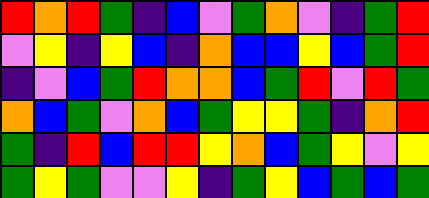[["red", "orange", "red", "green", "indigo", "blue", "violet", "green", "orange", "violet", "indigo", "green", "red"], ["violet", "yellow", "indigo", "yellow", "blue", "indigo", "orange", "blue", "blue", "yellow", "blue", "green", "red"], ["indigo", "violet", "blue", "green", "red", "orange", "orange", "blue", "green", "red", "violet", "red", "green"], ["orange", "blue", "green", "violet", "orange", "blue", "green", "yellow", "yellow", "green", "indigo", "orange", "red"], ["green", "indigo", "red", "blue", "red", "red", "yellow", "orange", "blue", "green", "yellow", "violet", "yellow"], ["green", "yellow", "green", "violet", "violet", "yellow", "indigo", "green", "yellow", "blue", "green", "blue", "green"]]